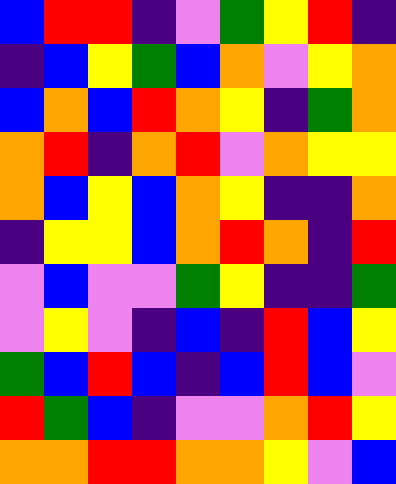[["blue", "red", "red", "indigo", "violet", "green", "yellow", "red", "indigo"], ["indigo", "blue", "yellow", "green", "blue", "orange", "violet", "yellow", "orange"], ["blue", "orange", "blue", "red", "orange", "yellow", "indigo", "green", "orange"], ["orange", "red", "indigo", "orange", "red", "violet", "orange", "yellow", "yellow"], ["orange", "blue", "yellow", "blue", "orange", "yellow", "indigo", "indigo", "orange"], ["indigo", "yellow", "yellow", "blue", "orange", "red", "orange", "indigo", "red"], ["violet", "blue", "violet", "violet", "green", "yellow", "indigo", "indigo", "green"], ["violet", "yellow", "violet", "indigo", "blue", "indigo", "red", "blue", "yellow"], ["green", "blue", "red", "blue", "indigo", "blue", "red", "blue", "violet"], ["red", "green", "blue", "indigo", "violet", "violet", "orange", "red", "yellow"], ["orange", "orange", "red", "red", "orange", "orange", "yellow", "violet", "blue"]]